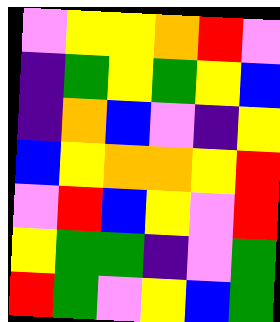[["violet", "yellow", "yellow", "orange", "red", "violet"], ["indigo", "green", "yellow", "green", "yellow", "blue"], ["indigo", "orange", "blue", "violet", "indigo", "yellow"], ["blue", "yellow", "orange", "orange", "yellow", "red"], ["violet", "red", "blue", "yellow", "violet", "red"], ["yellow", "green", "green", "indigo", "violet", "green"], ["red", "green", "violet", "yellow", "blue", "green"]]